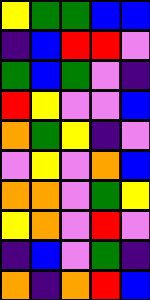[["yellow", "green", "green", "blue", "blue"], ["indigo", "blue", "red", "red", "violet"], ["green", "blue", "green", "violet", "indigo"], ["red", "yellow", "violet", "violet", "blue"], ["orange", "green", "yellow", "indigo", "violet"], ["violet", "yellow", "violet", "orange", "blue"], ["orange", "orange", "violet", "green", "yellow"], ["yellow", "orange", "violet", "red", "violet"], ["indigo", "blue", "violet", "green", "indigo"], ["orange", "indigo", "orange", "red", "blue"]]